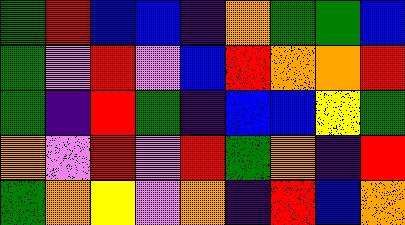[["green", "red", "blue", "blue", "indigo", "orange", "green", "green", "blue"], ["green", "violet", "red", "violet", "blue", "red", "orange", "orange", "red"], ["green", "indigo", "red", "green", "indigo", "blue", "blue", "yellow", "green"], ["orange", "violet", "red", "violet", "red", "green", "orange", "indigo", "red"], ["green", "orange", "yellow", "violet", "orange", "indigo", "red", "blue", "orange"]]